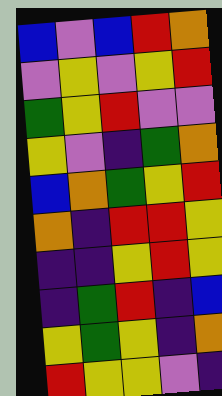[["blue", "violet", "blue", "red", "orange"], ["violet", "yellow", "violet", "yellow", "red"], ["green", "yellow", "red", "violet", "violet"], ["yellow", "violet", "indigo", "green", "orange"], ["blue", "orange", "green", "yellow", "red"], ["orange", "indigo", "red", "red", "yellow"], ["indigo", "indigo", "yellow", "red", "yellow"], ["indigo", "green", "red", "indigo", "blue"], ["yellow", "green", "yellow", "indigo", "orange"], ["red", "yellow", "yellow", "violet", "indigo"]]